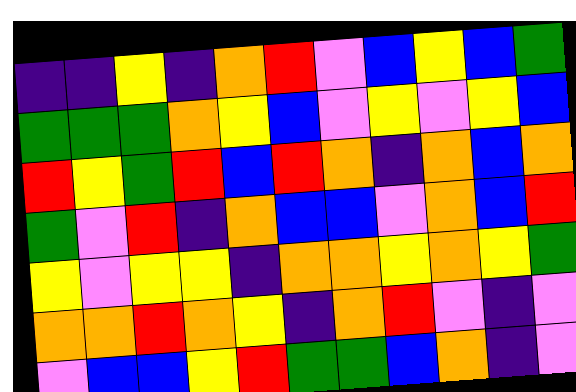[["indigo", "indigo", "yellow", "indigo", "orange", "red", "violet", "blue", "yellow", "blue", "green"], ["green", "green", "green", "orange", "yellow", "blue", "violet", "yellow", "violet", "yellow", "blue"], ["red", "yellow", "green", "red", "blue", "red", "orange", "indigo", "orange", "blue", "orange"], ["green", "violet", "red", "indigo", "orange", "blue", "blue", "violet", "orange", "blue", "red"], ["yellow", "violet", "yellow", "yellow", "indigo", "orange", "orange", "yellow", "orange", "yellow", "green"], ["orange", "orange", "red", "orange", "yellow", "indigo", "orange", "red", "violet", "indigo", "violet"], ["violet", "blue", "blue", "yellow", "red", "green", "green", "blue", "orange", "indigo", "violet"]]